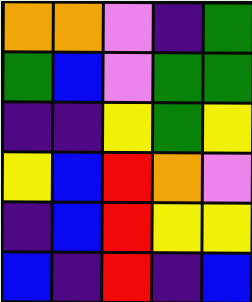[["orange", "orange", "violet", "indigo", "green"], ["green", "blue", "violet", "green", "green"], ["indigo", "indigo", "yellow", "green", "yellow"], ["yellow", "blue", "red", "orange", "violet"], ["indigo", "blue", "red", "yellow", "yellow"], ["blue", "indigo", "red", "indigo", "blue"]]